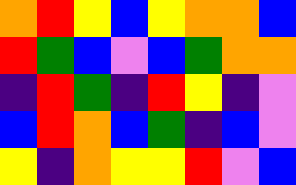[["orange", "red", "yellow", "blue", "yellow", "orange", "orange", "blue"], ["red", "green", "blue", "violet", "blue", "green", "orange", "orange"], ["indigo", "red", "green", "indigo", "red", "yellow", "indigo", "violet"], ["blue", "red", "orange", "blue", "green", "indigo", "blue", "violet"], ["yellow", "indigo", "orange", "yellow", "yellow", "red", "violet", "blue"]]